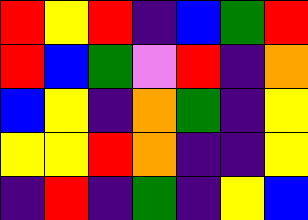[["red", "yellow", "red", "indigo", "blue", "green", "red"], ["red", "blue", "green", "violet", "red", "indigo", "orange"], ["blue", "yellow", "indigo", "orange", "green", "indigo", "yellow"], ["yellow", "yellow", "red", "orange", "indigo", "indigo", "yellow"], ["indigo", "red", "indigo", "green", "indigo", "yellow", "blue"]]